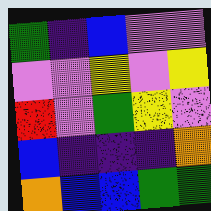[["green", "indigo", "blue", "violet", "violet"], ["violet", "violet", "yellow", "violet", "yellow"], ["red", "violet", "green", "yellow", "violet"], ["blue", "indigo", "indigo", "indigo", "orange"], ["orange", "blue", "blue", "green", "green"]]